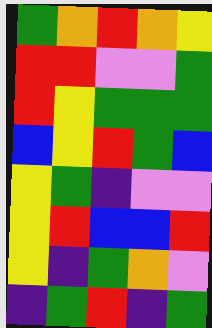[["green", "orange", "red", "orange", "yellow"], ["red", "red", "violet", "violet", "green"], ["red", "yellow", "green", "green", "green"], ["blue", "yellow", "red", "green", "blue"], ["yellow", "green", "indigo", "violet", "violet"], ["yellow", "red", "blue", "blue", "red"], ["yellow", "indigo", "green", "orange", "violet"], ["indigo", "green", "red", "indigo", "green"]]